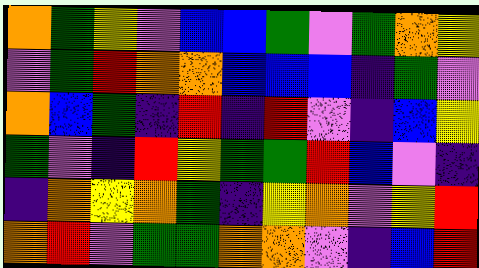[["orange", "green", "yellow", "violet", "blue", "blue", "green", "violet", "green", "orange", "yellow"], ["violet", "green", "red", "orange", "orange", "blue", "blue", "blue", "indigo", "green", "violet"], ["orange", "blue", "green", "indigo", "red", "indigo", "red", "violet", "indigo", "blue", "yellow"], ["green", "violet", "indigo", "red", "yellow", "green", "green", "red", "blue", "violet", "indigo"], ["indigo", "orange", "yellow", "orange", "green", "indigo", "yellow", "orange", "violet", "yellow", "red"], ["orange", "red", "violet", "green", "green", "orange", "orange", "violet", "indigo", "blue", "red"]]